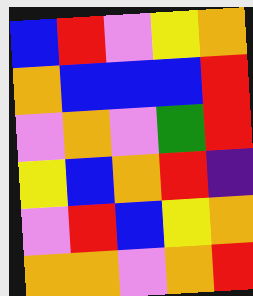[["blue", "red", "violet", "yellow", "orange"], ["orange", "blue", "blue", "blue", "red"], ["violet", "orange", "violet", "green", "red"], ["yellow", "blue", "orange", "red", "indigo"], ["violet", "red", "blue", "yellow", "orange"], ["orange", "orange", "violet", "orange", "red"]]